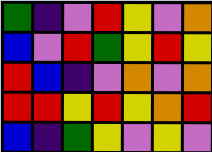[["green", "indigo", "violet", "red", "yellow", "violet", "orange"], ["blue", "violet", "red", "green", "yellow", "red", "yellow"], ["red", "blue", "indigo", "violet", "orange", "violet", "orange"], ["red", "red", "yellow", "red", "yellow", "orange", "red"], ["blue", "indigo", "green", "yellow", "violet", "yellow", "violet"]]